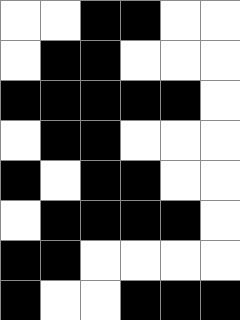[["white", "white", "black", "black", "white", "white"], ["white", "black", "black", "white", "white", "white"], ["black", "black", "black", "black", "black", "white"], ["white", "black", "black", "white", "white", "white"], ["black", "white", "black", "black", "white", "white"], ["white", "black", "black", "black", "black", "white"], ["black", "black", "white", "white", "white", "white"], ["black", "white", "white", "black", "black", "black"]]